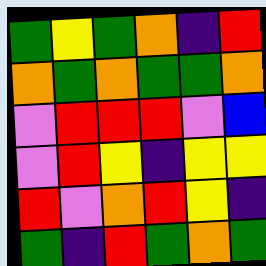[["green", "yellow", "green", "orange", "indigo", "red"], ["orange", "green", "orange", "green", "green", "orange"], ["violet", "red", "red", "red", "violet", "blue"], ["violet", "red", "yellow", "indigo", "yellow", "yellow"], ["red", "violet", "orange", "red", "yellow", "indigo"], ["green", "indigo", "red", "green", "orange", "green"]]